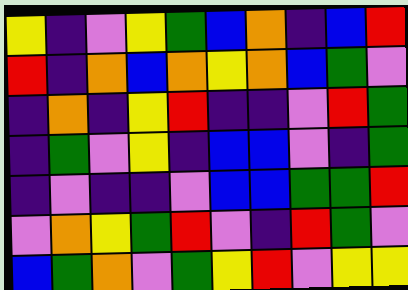[["yellow", "indigo", "violet", "yellow", "green", "blue", "orange", "indigo", "blue", "red"], ["red", "indigo", "orange", "blue", "orange", "yellow", "orange", "blue", "green", "violet"], ["indigo", "orange", "indigo", "yellow", "red", "indigo", "indigo", "violet", "red", "green"], ["indigo", "green", "violet", "yellow", "indigo", "blue", "blue", "violet", "indigo", "green"], ["indigo", "violet", "indigo", "indigo", "violet", "blue", "blue", "green", "green", "red"], ["violet", "orange", "yellow", "green", "red", "violet", "indigo", "red", "green", "violet"], ["blue", "green", "orange", "violet", "green", "yellow", "red", "violet", "yellow", "yellow"]]